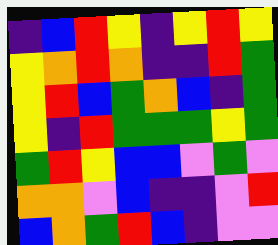[["indigo", "blue", "red", "yellow", "indigo", "yellow", "red", "yellow"], ["yellow", "orange", "red", "orange", "indigo", "indigo", "red", "green"], ["yellow", "red", "blue", "green", "orange", "blue", "indigo", "green"], ["yellow", "indigo", "red", "green", "green", "green", "yellow", "green"], ["green", "red", "yellow", "blue", "blue", "violet", "green", "violet"], ["orange", "orange", "violet", "blue", "indigo", "indigo", "violet", "red"], ["blue", "orange", "green", "red", "blue", "indigo", "violet", "violet"]]